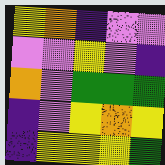[["yellow", "orange", "indigo", "violet", "violet"], ["violet", "violet", "yellow", "violet", "indigo"], ["orange", "violet", "green", "green", "green"], ["indigo", "violet", "yellow", "orange", "yellow"], ["indigo", "yellow", "yellow", "yellow", "green"]]